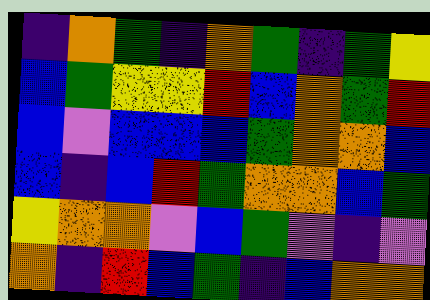[["indigo", "orange", "green", "indigo", "orange", "green", "indigo", "green", "yellow"], ["blue", "green", "yellow", "yellow", "red", "blue", "orange", "green", "red"], ["blue", "violet", "blue", "blue", "blue", "green", "orange", "orange", "blue"], ["blue", "indigo", "blue", "red", "green", "orange", "orange", "blue", "green"], ["yellow", "orange", "orange", "violet", "blue", "green", "violet", "indigo", "violet"], ["orange", "indigo", "red", "blue", "green", "indigo", "blue", "orange", "orange"]]